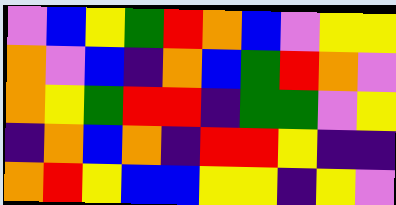[["violet", "blue", "yellow", "green", "red", "orange", "blue", "violet", "yellow", "yellow"], ["orange", "violet", "blue", "indigo", "orange", "blue", "green", "red", "orange", "violet"], ["orange", "yellow", "green", "red", "red", "indigo", "green", "green", "violet", "yellow"], ["indigo", "orange", "blue", "orange", "indigo", "red", "red", "yellow", "indigo", "indigo"], ["orange", "red", "yellow", "blue", "blue", "yellow", "yellow", "indigo", "yellow", "violet"]]